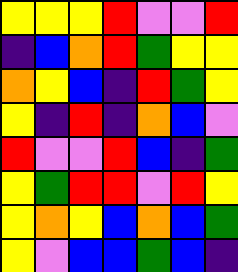[["yellow", "yellow", "yellow", "red", "violet", "violet", "red"], ["indigo", "blue", "orange", "red", "green", "yellow", "yellow"], ["orange", "yellow", "blue", "indigo", "red", "green", "yellow"], ["yellow", "indigo", "red", "indigo", "orange", "blue", "violet"], ["red", "violet", "violet", "red", "blue", "indigo", "green"], ["yellow", "green", "red", "red", "violet", "red", "yellow"], ["yellow", "orange", "yellow", "blue", "orange", "blue", "green"], ["yellow", "violet", "blue", "blue", "green", "blue", "indigo"]]